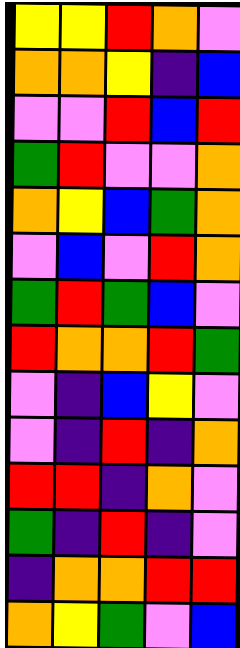[["yellow", "yellow", "red", "orange", "violet"], ["orange", "orange", "yellow", "indigo", "blue"], ["violet", "violet", "red", "blue", "red"], ["green", "red", "violet", "violet", "orange"], ["orange", "yellow", "blue", "green", "orange"], ["violet", "blue", "violet", "red", "orange"], ["green", "red", "green", "blue", "violet"], ["red", "orange", "orange", "red", "green"], ["violet", "indigo", "blue", "yellow", "violet"], ["violet", "indigo", "red", "indigo", "orange"], ["red", "red", "indigo", "orange", "violet"], ["green", "indigo", "red", "indigo", "violet"], ["indigo", "orange", "orange", "red", "red"], ["orange", "yellow", "green", "violet", "blue"]]